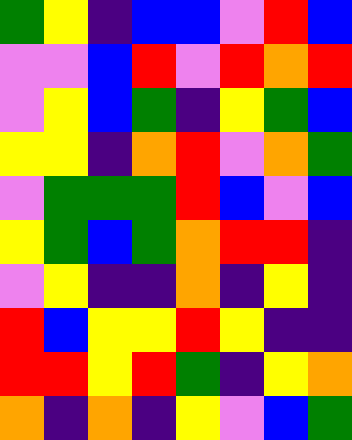[["green", "yellow", "indigo", "blue", "blue", "violet", "red", "blue"], ["violet", "violet", "blue", "red", "violet", "red", "orange", "red"], ["violet", "yellow", "blue", "green", "indigo", "yellow", "green", "blue"], ["yellow", "yellow", "indigo", "orange", "red", "violet", "orange", "green"], ["violet", "green", "green", "green", "red", "blue", "violet", "blue"], ["yellow", "green", "blue", "green", "orange", "red", "red", "indigo"], ["violet", "yellow", "indigo", "indigo", "orange", "indigo", "yellow", "indigo"], ["red", "blue", "yellow", "yellow", "red", "yellow", "indigo", "indigo"], ["red", "red", "yellow", "red", "green", "indigo", "yellow", "orange"], ["orange", "indigo", "orange", "indigo", "yellow", "violet", "blue", "green"]]